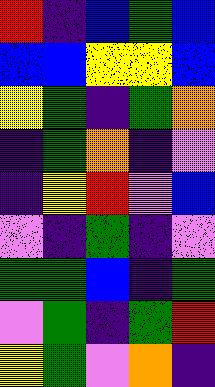[["red", "indigo", "blue", "green", "blue"], ["blue", "blue", "yellow", "yellow", "blue"], ["yellow", "green", "indigo", "green", "orange"], ["indigo", "green", "orange", "indigo", "violet"], ["indigo", "yellow", "red", "violet", "blue"], ["violet", "indigo", "green", "indigo", "violet"], ["green", "green", "blue", "indigo", "green"], ["violet", "green", "indigo", "green", "red"], ["yellow", "green", "violet", "orange", "indigo"]]